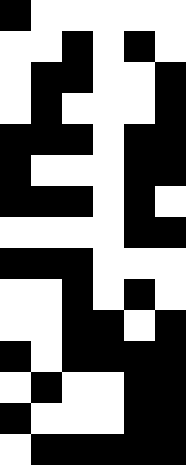[["black", "white", "white", "white", "white", "white"], ["white", "white", "black", "white", "black", "white"], ["white", "black", "black", "white", "white", "black"], ["white", "black", "white", "white", "white", "black"], ["black", "black", "black", "white", "black", "black"], ["black", "white", "white", "white", "black", "black"], ["black", "black", "black", "white", "black", "white"], ["white", "white", "white", "white", "black", "black"], ["black", "black", "black", "white", "white", "white"], ["white", "white", "black", "white", "black", "white"], ["white", "white", "black", "black", "white", "black"], ["black", "white", "black", "black", "black", "black"], ["white", "black", "white", "white", "black", "black"], ["black", "white", "white", "white", "black", "black"], ["white", "black", "black", "black", "black", "black"]]